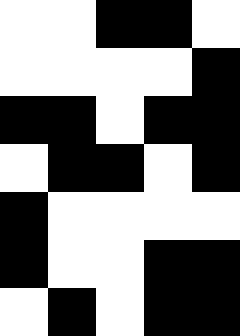[["white", "white", "black", "black", "white"], ["white", "white", "white", "white", "black"], ["black", "black", "white", "black", "black"], ["white", "black", "black", "white", "black"], ["black", "white", "white", "white", "white"], ["black", "white", "white", "black", "black"], ["white", "black", "white", "black", "black"]]